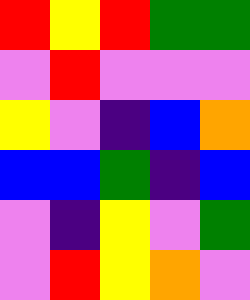[["red", "yellow", "red", "green", "green"], ["violet", "red", "violet", "violet", "violet"], ["yellow", "violet", "indigo", "blue", "orange"], ["blue", "blue", "green", "indigo", "blue"], ["violet", "indigo", "yellow", "violet", "green"], ["violet", "red", "yellow", "orange", "violet"]]